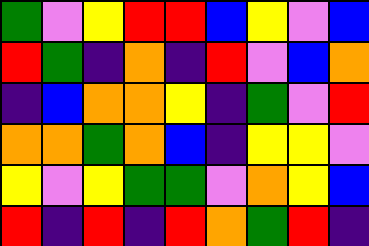[["green", "violet", "yellow", "red", "red", "blue", "yellow", "violet", "blue"], ["red", "green", "indigo", "orange", "indigo", "red", "violet", "blue", "orange"], ["indigo", "blue", "orange", "orange", "yellow", "indigo", "green", "violet", "red"], ["orange", "orange", "green", "orange", "blue", "indigo", "yellow", "yellow", "violet"], ["yellow", "violet", "yellow", "green", "green", "violet", "orange", "yellow", "blue"], ["red", "indigo", "red", "indigo", "red", "orange", "green", "red", "indigo"]]